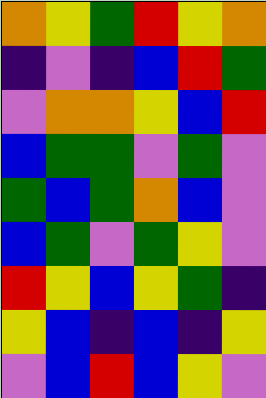[["orange", "yellow", "green", "red", "yellow", "orange"], ["indigo", "violet", "indigo", "blue", "red", "green"], ["violet", "orange", "orange", "yellow", "blue", "red"], ["blue", "green", "green", "violet", "green", "violet"], ["green", "blue", "green", "orange", "blue", "violet"], ["blue", "green", "violet", "green", "yellow", "violet"], ["red", "yellow", "blue", "yellow", "green", "indigo"], ["yellow", "blue", "indigo", "blue", "indigo", "yellow"], ["violet", "blue", "red", "blue", "yellow", "violet"]]